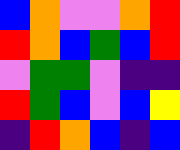[["blue", "orange", "violet", "violet", "orange", "red"], ["red", "orange", "blue", "green", "blue", "red"], ["violet", "green", "green", "violet", "indigo", "indigo"], ["red", "green", "blue", "violet", "blue", "yellow"], ["indigo", "red", "orange", "blue", "indigo", "blue"]]